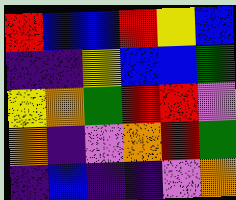[["red", "blue", "blue", "red", "yellow", "blue"], ["indigo", "indigo", "yellow", "blue", "blue", "green"], ["yellow", "orange", "green", "red", "red", "violet"], ["orange", "indigo", "violet", "orange", "red", "green"], ["indigo", "blue", "indigo", "indigo", "violet", "orange"]]